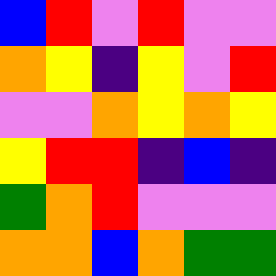[["blue", "red", "violet", "red", "violet", "violet"], ["orange", "yellow", "indigo", "yellow", "violet", "red"], ["violet", "violet", "orange", "yellow", "orange", "yellow"], ["yellow", "red", "red", "indigo", "blue", "indigo"], ["green", "orange", "red", "violet", "violet", "violet"], ["orange", "orange", "blue", "orange", "green", "green"]]